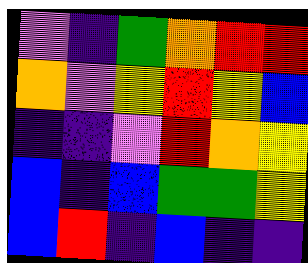[["violet", "indigo", "green", "orange", "red", "red"], ["orange", "violet", "yellow", "red", "yellow", "blue"], ["indigo", "indigo", "violet", "red", "orange", "yellow"], ["blue", "indigo", "blue", "green", "green", "yellow"], ["blue", "red", "indigo", "blue", "indigo", "indigo"]]